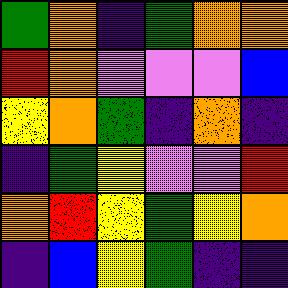[["green", "orange", "indigo", "green", "orange", "orange"], ["red", "orange", "violet", "violet", "violet", "blue"], ["yellow", "orange", "green", "indigo", "orange", "indigo"], ["indigo", "green", "yellow", "violet", "violet", "red"], ["orange", "red", "yellow", "green", "yellow", "orange"], ["indigo", "blue", "yellow", "green", "indigo", "indigo"]]